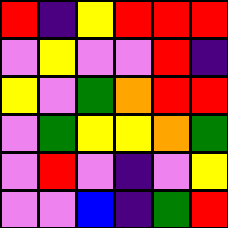[["red", "indigo", "yellow", "red", "red", "red"], ["violet", "yellow", "violet", "violet", "red", "indigo"], ["yellow", "violet", "green", "orange", "red", "red"], ["violet", "green", "yellow", "yellow", "orange", "green"], ["violet", "red", "violet", "indigo", "violet", "yellow"], ["violet", "violet", "blue", "indigo", "green", "red"]]